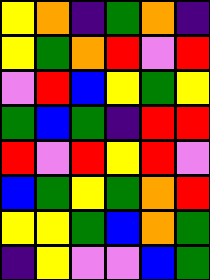[["yellow", "orange", "indigo", "green", "orange", "indigo"], ["yellow", "green", "orange", "red", "violet", "red"], ["violet", "red", "blue", "yellow", "green", "yellow"], ["green", "blue", "green", "indigo", "red", "red"], ["red", "violet", "red", "yellow", "red", "violet"], ["blue", "green", "yellow", "green", "orange", "red"], ["yellow", "yellow", "green", "blue", "orange", "green"], ["indigo", "yellow", "violet", "violet", "blue", "green"]]